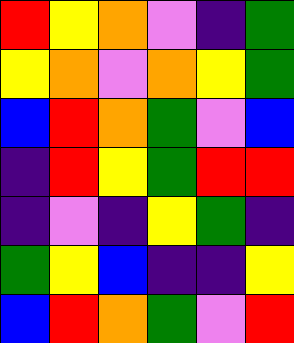[["red", "yellow", "orange", "violet", "indigo", "green"], ["yellow", "orange", "violet", "orange", "yellow", "green"], ["blue", "red", "orange", "green", "violet", "blue"], ["indigo", "red", "yellow", "green", "red", "red"], ["indigo", "violet", "indigo", "yellow", "green", "indigo"], ["green", "yellow", "blue", "indigo", "indigo", "yellow"], ["blue", "red", "orange", "green", "violet", "red"]]